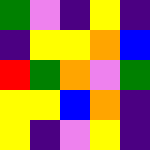[["green", "violet", "indigo", "yellow", "indigo"], ["indigo", "yellow", "yellow", "orange", "blue"], ["red", "green", "orange", "violet", "green"], ["yellow", "yellow", "blue", "orange", "indigo"], ["yellow", "indigo", "violet", "yellow", "indigo"]]